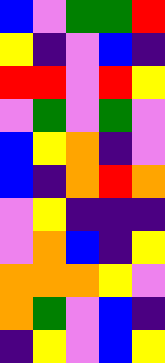[["blue", "violet", "green", "green", "red"], ["yellow", "indigo", "violet", "blue", "indigo"], ["red", "red", "violet", "red", "yellow"], ["violet", "green", "violet", "green", "violet"], ["blue", "yellow", "orange", "indigo", "violet"], ["blue", "indigo", "orange", "red", "orange"], ["violet", "yellow", "indigo", "indigo", "indigo"], ["violet", "orange", "blue", "indigo", "yellow"], ["orange", "orange", "orange", "yellow", "violet"], ["orange", "green", "violet", "blue", "indigo"], ["indigo", "yellow", "violet", "blue", "yellow"]]